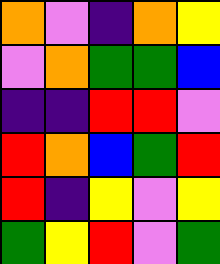[["orange", "violet", "indigo", "orange", "yellow"], ["violet", "orange", "green", "green", "blue"], ["indigo", "indigo", "red", "red", "violet"], ["red", "orange", "blue", "green", "red"], ["red", "indigo", "yellow", "violet", "yellow"], ["green", "yellow", "red", "violet", "green"]]